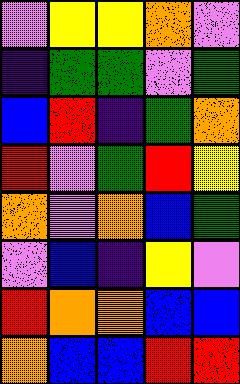[["violet", "yellow", "yellow", "orange", "violet"], ["indigo", "green", "green", "violet", "green"], ["blue", "red", "indigo", "green", "orange"], ["red", "violet", "green", "red", "yellow"], ["orange", "violet", "orange", "blue", "green"], ["violet", "blue", "indigo", "yellow", "violet"], ["red", "orange", "orange", "blue", "blue"], ["orange", "blue", "blue", "red", "red"]]